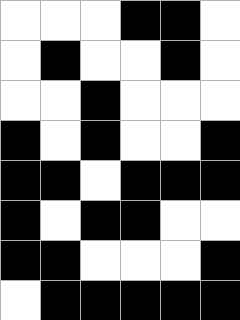[["white", "white", "white", "black", "black", "white"], ["white", "black", "white", "white", "black", "white"], ["white", "white", "black", "white", "white", "white"], ["black", "white", "black", "white", "white", "black"], ["black", "black", "white", "black", "black", "black"], ["black", "white", "black", "black", "white", "white"], ["black", "black", "white", "white", "white", "black"], ["white", "black", "black", "black", "black", "black"]]